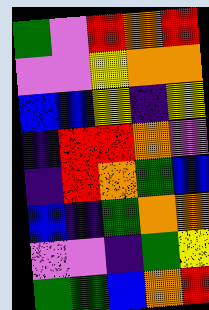[["green", "violet", "red", "orange", "red"], ["violet", "violet", "yellow", "orange", "orange"], ["blue", "blue", "yellow", "indigo", "yellow"], ["indigo", "red", "red", "orange", "violet"], ["indigo", "red", "orange", "green", "blue"], ["blue", "indigo", "green", "orange", "orange"], ["violet", "violet", "indigo", "green", "yellow"], ["green", "green", "blue", "orange", "red"]]